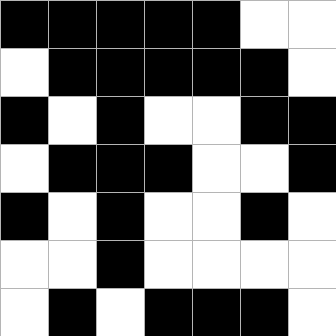[["black", "black", "black", "black", "black", "white", "white"], ["white", "black", "black", "black", "black", "black", "white"], ["black", "white", "black", "white", "white", "black", "black"], ["white", "black", "black", "black", "white", "white", "black"], ["black", "white", "black", "white", "white", "black", "white"], ["white", "white", "black", "white", "white", "white", "white"], ["white", "black", "white", "black", "black", "black", "white"]]